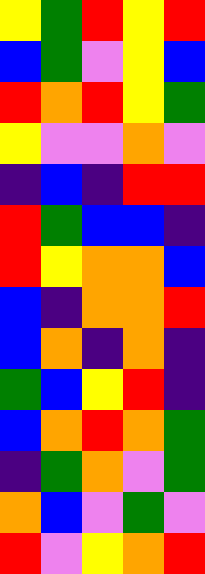[["yellow", "green", "red", "yellow", "red"], ["blue", "green", "violet", "yellow", "blue"], ["red", "orange", "red", "yellow", "green"], ["yellow", "violet", "violet", "orange", "violet"], ["indigo", "blue", "indigo", "red", "red"], ["red", "green", "blue", "blue", "indigo"], ["red", "yellow", "orange", "orange", "blue"], ["blue", "indigo", "orange", "orange", "red"], ["blue", "orange", "indigo", "orange", "indigo"], ["green", "blue", "yellow", "red", "indigo"], ["blue", "orange", "red", "orange", "green"], ["indigo", "green", "orange", "violet", "green"], ["orange", "blue", "violet", "green", "violet"], ["red", "violet", "yellow", "orange", "red"]]